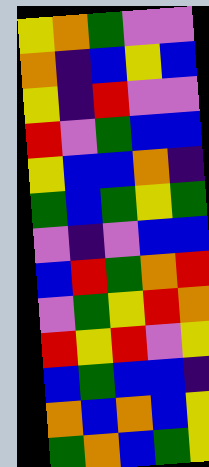[["yellow", "orange", "green", "violet", "violet"], ["orange", "indigo", "blue", "yellow", "blue"], ["yellow", "indigo", "red", "violet", "violet"], ["red", "violet", "green", "blue", "blue"], ["yellow", "blue", "blue", "orange", "indigo"], ["green", "blue", "green", "yellow", "green"], ["violet", "indigo", "violet", "blue", "blue"], ["blue", "red", "green", "orange", "red"], ["violet", "green", "yellow", "red", "orange"], ["red", "yellow", "red", "violet", "yellow"], ["blue", "green", "blue", "blue", "indigo"], ["orange", "blue", "orange", "blue", "yellow"], ["green", "orange", "blue", "green", "yellow"]]